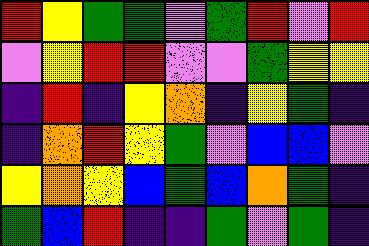[["red", "yellow", "green", "green", "violet", "green", "red", "violet", "red"], ["violet", "yellow", "red", "red", "violet", "violet", "green", "yellow", "yellow"], ["indigo", "red", "indigo", "yellow", "orange", "indigo", "yellow", "green", "indigo"], ["indigo", "orange", "red", "yellow", "green", "violet", "blue", "blue", "violet"], ["yellow", "orange", "yellow", "blue", "green", "blue", "orange", "green", "indigo"], ["green", "blue", "red", "indigo", "indigo", "green", "violet", "green", "indigo"]]